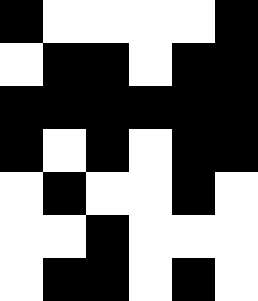[["black", "white", "white", "white", "white", "black"], ["white", "black", "black", "white", "black", "black"], ["black", "black", "black", "black", "black", "black"], ["black", "white", "black", "white", "black", "black"], ["white", "black", "white", "white", "black", "white"], ["white", "white", "black", "white", "white", "white"], ["white", "black", "black", "white", "black", "white"]]